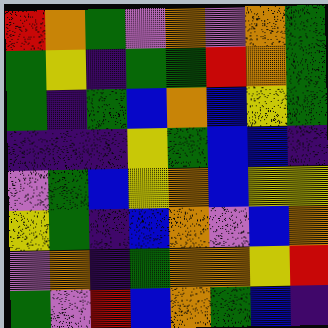[["red", "orange", "green", "violet", "orange", "violet", "orange", "green"], ["green", "yellow", "indigo", "green", "green", "red", "orange", "green"], ["green", "indigo", "green", "blue", "orange", "blue", "yellow", "green"], ["indigo", "indigo", "indigo", "yellow", "green", "blue", "blue", "indigo"], ["violet", "green", "blue", "yellow", "orange", "blue", "yellow", "yellow"], ["yellow", "green", "indigo", "blue", "orange", "violet", "blue", "orange"], ["violet", "orange", "indigo", "green", "orange", "orange", "yellow", "red"], ["green", "violet", "red", "blue", "orange", "green", "blue", "indigo"]]